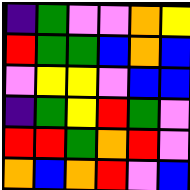[["indigo", "green", "violet", "violet", "orange", "yellow"], ["red", "green", "green", "blue", "orange", "blue"], ["violet", "yellow", "yellow", "violet", "blue", "blue"], ["indigo", "green", "yellow", "red", "green", "violet"], ["red", "red", "green", "orange", "red", "violet"], ["orange", "blue", "orange", "red", "violet", "blue"]]